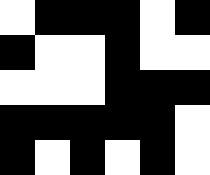[["white", "black", "black", "black", "white", "black"], ["black", "white", "white", "black", "white", "white"], ["white", "white", "white", "black", "black", "black"], ["black", "black", "black", "black", "black", "white"], ["black", "white", "black", "white", "black", "white"]]